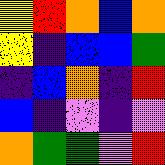[["yellow", "red", "orange", "blue", "orange"], ["yellow", "indigo", "blue", "blue", "green"], ["indigo", "blue", "orange", "indigo", "red"], ["blue", "indigo", "violet", "indigo", "violet"], ["orange", "green", "green", "violet", "red"]]